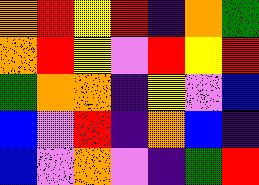[["orange", "red", "yellow", "red", "indigo", "orange", "green"], ["orange", "red", "yellow", "violet", "red", "yellow", "red"], ["green", "orange", "orange", "indigo", "yellow", "violet", "blue"], ["blue", "violet", "red", "indigo", "orange", "blue", "indigo"], ["blue", "violet", "orange", "violet", "indigo", "green", "red"]]